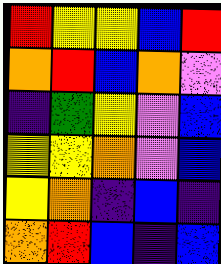[["red", "yellow", "yellow", "blue", "red"], ["orange", "red", "blue", "orange", "violet"], ["indigo", "green", "yellow", "violet", "blue"], ["yellow", "yellow", "orange", "violet", "blue"], ["yellow", "orange", "indigo", "blue", "indigo"], ["orange", "red", "blue", "indigo", "blue"]]